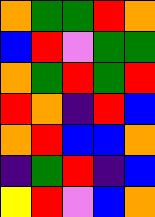[["orange", "green", "green", "red", "orange"], ["blue", "red", "violet", "green", "green"], ["orange", "green", "red", "green", "red"], ["red", "orange", "indigo", "red", "blue"], ["orange", "red", "blue", "blue", "orange"], ["indigo", "green", "red", "indigo", "blue"], ["yellow", "red", "violet", "blue", "orange"]]